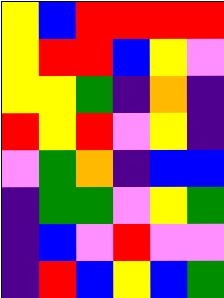[["yellow", "blue", "red", "red", "red", "red"], ["yellow", "red", "red", "blue", "yellow", "violet"], ["yellow", "yellow", "green", "indigo", "orange", "indigo"], ["red", "yellow", "red", "violet", "yellow", "indigo"], ["violet", "green", "orange", "indigo", "blue", "blue"], ["indigo", "green", "green", "violet", "yellow", "green"], ["indigo", "blue", "violet", "red", "violet", "violet"], ["indigo", "red", "blue", "yellow", "blue", "green"]]